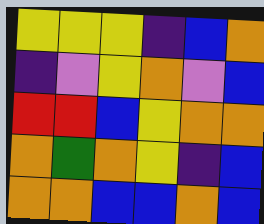[["yellow", "yellow", "yellow", "indigo", "blue", "orange"], ["indigo", "violet", "yellow", "orange", "violet", "blue"], ["red", "red", "blue", "yellow", "orange", "orange"], ["orange", "green", "orange", "yellow", "indigo", "blue"], ["orange", "orange", "blue", "blue", "orange", "blue"]]